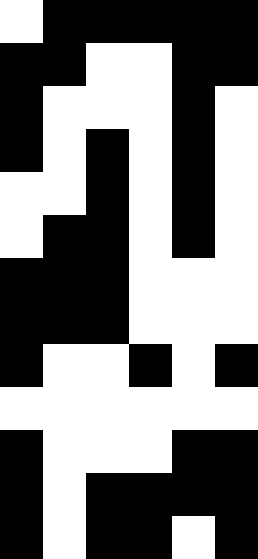[["white", "black", "black", "black", "black", "black"], ["black", "black", "white", "white", "black", "black"], ["black", "white", "white", "white", "black", "white"], ["black", "white", "black", "white", "black", "white"], ["white", "white", "black", "white", "black", "white"], ["white", "black", "black", "white", "black", "white"], ["black", "black", "black", "white", "white", "white"], ["black", "black", "black", "white", "white", "white"], ["black", "white", "white", "black", "white", "black"], ["white", "white", "white", "white", "white", "white"], ["black", "white", "white", "white", "black", "black"], ["black", "white", "black", "black", "black", "black"], ["black", "white", "black", "black", "white", "black"]]